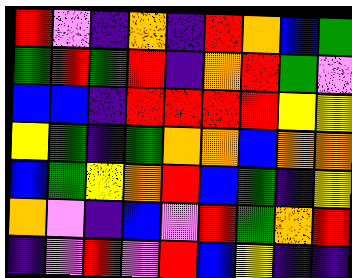[["red", "violet", "indigo", "orange", "indigo", "red", "orange", "blue", "green"], ["green", "red", "green", "red", "indigo", "orange", "red", "green", "violet"], ["blue", "blue", "indigo", "red", "red", "red", "red", "yellow", "yellow"], ["yellow", "green", "indigo", "green", "orange", "orange", "blue", "orange", "orange"], ["blue", "green", "yellow", "orange", "red", "blue", "green", "indigo", "yellow"], ["orange", "violet", "indigo", "blue", "violet", "red", "green", "orange", "red"], ["indigo", "violet", "red", "violet", "red", "blue", "yellow", "indigo", "indigo"]]